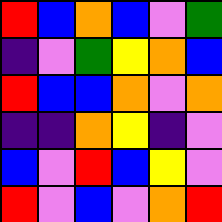[["red", "blue", "orange", "blue", "violet", "green"], ["indigo", "violet", "green", "yellow", "orange", "blue"], ["red", "blue", "blue", "orange", "violet", "orange"], ["indigo", "indigo", "orange", "yellow", "indigo", "violet"], ["blue", "violet", "red", "blue", "yellow", "violet"], ["red", "violet", "blue", "violet", "orange", "red"]]